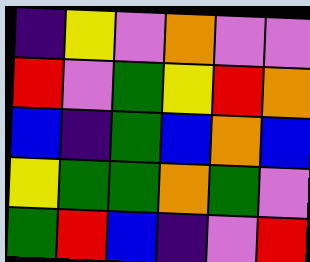[["indigo", "yellow", "violet", "orange", "violet", "violet"], ["red", "violet", "green", "yellow", "red", "orange"], ["blue", "indigo", "green", "blue", "orange", "blue"], ["yellow", "green", "green", "orange", "green", "violet"], ["green", "red", "blue", "indigo", "violet", "red"]]